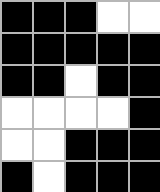[["black", "black", "black", "white", "white"], ["black", "black", "black", "black", "black"], ["black", "black", "white", "black", "black"], ["white", "white", "white", "white", "black"], ["white", "white", "black", "black", "black"], ["black", "white", "black", "black", "black"]]